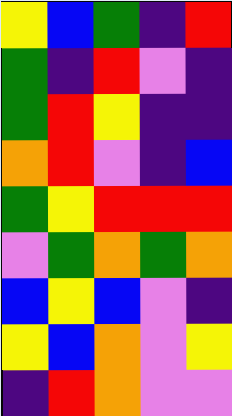[["yellow", "blue", "green", "indigo", "red"], ["green", "indigo", "red", "violet", "indigo"], ["green", "red", "yellow", "indigo", "indigo"], ["orange", "red", "violet", "indigo", "blue"], ["green", "yellow", "red", "red", "red"], ["violet", "green", "orange", "green", "orange"], ["blue", "yellow", "blue", "violet", "indigo"], ["yellow", "blue", "orange", "violet", "yellow"], ["indigo", "red", "orange", "violet", "violet"]]